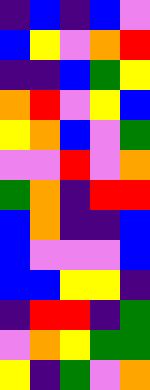[["indigo", "blue", "indigo", "blue", "violet"], ["blue", "yellow", "violet", "orange", "red"], ["indigo", "indigo", "blue", "green", "yellow"], ["orange", "red", "violet", "yellow", "blue"], ["yellow", "orange", "blue", "violet", "green"], ["violet", "violet", "red", "violet", "orange"], ["green", "orange", "indigo", "red", "red"], ["blue", "orange", "indigo", "indigo", "blue"], ["blue", "violet", "violet", "violet", "blue"], ["blue", "blue", "yellow", "yellow", "indigo"], ["indigo", "red", "red", "indigo", "green"], ["violet", "orange", "yellow", "green", "green"], ["yellow", "indigo", "green", "violet", "orange"]]